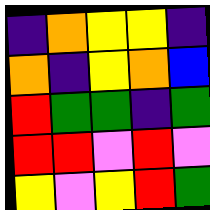[["indigo", "orange", "yellow", "yellow", "indigo"], ["orange", "indigo", "yellow", "orange", "blue"], ["red", "green", "green", "indigo", "green"], ["red", "red", "violet", "red", "violet"], ["yellow", "violet", "yellow", "red", "green"]]